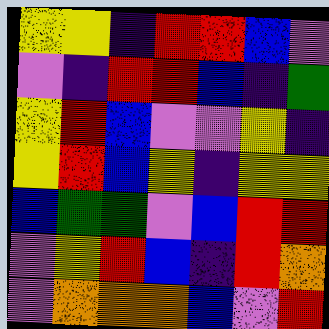[["yellow", "yellow", "indigo", "red", "red", "blue", "violet"], ["violet", "indigo", "red", "red", "blue", "indigo", "green"], ["yellow", "red", "blue", "violet", "violet", "yellow", "indigo"], ["yellow", "red", "blue", "yellow", "indigo", "yellow", "yellow"], ["blue", "green", "green", "violet", "blue", "red", "red"], ["violet", "yellow", "red", "blue", "indigo", "red", "orange"], ["violet", "orange", "orange", "orange", "blue", "violet", "red"]]